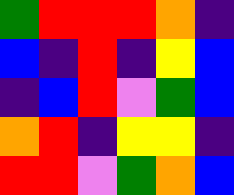[["green", "red", "red", "red", "orange", "indigo"], ["blue", "indigo", "red", "indigo", "yellow", "blue"], ["indigo", "blue", "red", "violet", "green", "blue"], ["orange", "red", "indigo", "yellow", "yellow", "indigo"], ["red", "red", "violet", "green", "orange", "blue"]]